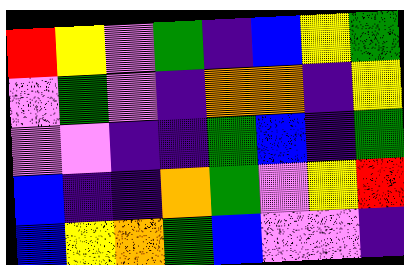[["red", "yellow", "violet", "green", "indigo", "blue", "yellow", "green"], ["violet", "green", "violet", "indigo", "orange", "orange", "indigo", "yellow"], ["violet", "violet", "indigo", "indigo", "green", "blue", "indigo", "green"], ["blue", "indigo", "indigo", "orange", "green", "violet", "yellow", "red"], ["blue", "yellow", "orange", "green", "blue", "violet", "violet", "indigo"]]